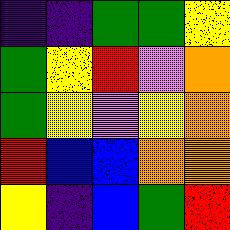[["indigo", "indigo", "green", "green", "yellow"], ["green", "yellow", "red", "violet", "orange"], ["green", "yellow", "violet", "yellow", "orange"], ["red", "blue", "blue", "orange", "orange"], ["yellow", "indigo", "blue", "green", "red"]]